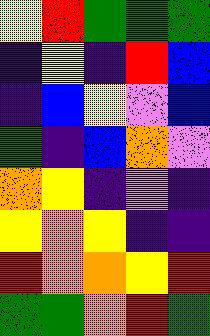[["yellow", "red", "green", "green", "green"], ["indigo", "yellow", "indigo", "red", "blue"], ["indigo", "blue", "yellow", "violet", "blue"], ["green", "indigo", "blue", "orange", "violet"], ["orange", "yellow", "indigo", "violet", "indigo"], ["yellow", "orange", "yellow", "indigo", "indigo"], ["red", "orange", "orange", "yellow", "red"], ["green", "green", "orange", "red", "green"]]